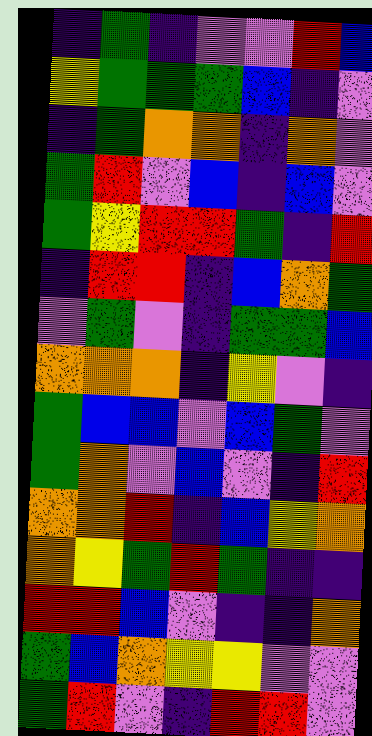[["indigo", "green", "indigo", "violet", "violet", "red", "blue"], ["yellow", "green", "green", "green", "blue", "indigo", "violet"], ["indigo", "green", "orange", "orange", "indigo", "orange", "violet"], ["green", "red", "violet", "blue", "indigo", "blue", "violet"], ["green", "yellow", "red", "red", "green", "indigo", "red"], ["indigo", "red", "red", "indigo", "blue", "orange", "green"], ["violet", "green", "violet", "indigo", "green", "green", "blue"], ["orange", "orange", "orange", "indigo", "yellow", "violet", "indigo"], ["green", "blue", "blue", "violet", "blue", "green", "violet"], ["green", "orange", "violet", "blue", "violet", "indigo", "red"], ["orange", "orange", "red", "indigo", "blue", "yellow", "orange"], ["orange", "yellow", "green", "red", "green", "indigo", "indigo"], ["red", "red", "blue", "violet", "indigo", "indigo", "orange"], ["green", "blue", "orange", "yellow", "yellow", "violet", "violet"], ["green", "red", "violet", "indigo", "red", "red", "violet"]]